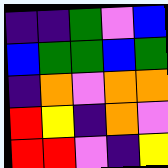[["indigo", "indigo", "green", "violet", "blue"], ["blue", "green", "green", "blue", "green"], ["indigo", "orange", "violet", "orange", "orange"], ["red", "yellow", "indigo", "orange", "violet"], ["red", "red", "violet", "indigo", "yellow"]]